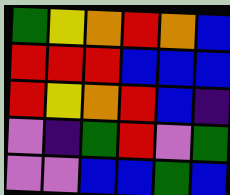[["green", "yellow", "orange", "red", "orange", "blue"], ["red", "red", "red", "blue", "blue", "blue"], ["red", "yellow", "orange", "red", "blue", "indigo"], ["violet", "indigo", "green", "red", "violet", "green"], ["violet", "violet", "blue", "blue", "green", "blue"]]